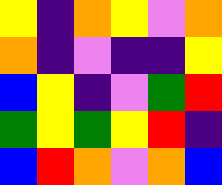[["yellow", "indigo", "orange", "yellow", "violet", "orange"], ["orange", "indigo", "violet", "indigo", "indigo", "yellow"], ["blue", "yellow", "indigo", "violet", "green", "red"], ["green", "yellow", "green", "yellow", "red", "indigo"], ["blue", "red", "orange", "violet", "orange", "blue"]]